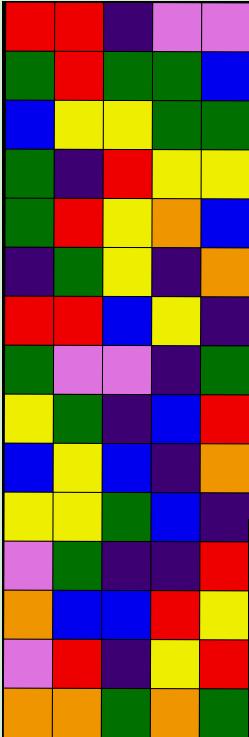[["red", "red", "indigo", "violet", "violet"], ["green", "red", "green", "green", "blue"], ["blue", "yellow", "yellow", "green", "green"], ["green", "indigo", "red", "yellow", "yellow"], ["green", "red", "yellow", "orange", "blue"], ["indigo", "green", "yellow", "indigo", "orange"], ["red", "red", "blue", "yellow", "indigo"], ["green", "violet", "violet", "indigo", "green"], ["yellow", "green", "indigo", "blue", "red"], ["blue", "yellow", "blue", "indigo", "orange"], ["yellow", "yellow", "green", "blue", "indigo"], ["violet", "green", "indigo", "indigo", "red"], ["orange", "blue", "blue", "red", "yellow"], ["violet", "red", "indigo", "yellow", "red"], ["orange", "orange", "green", "orange", "green"]]